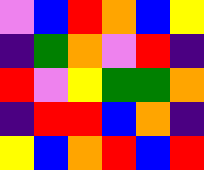[["violet", "blue", "red", "orange", "blue", "yellow"], ["indigo", "green", "orange", "violet", "red", "indigo"], ["red", "violet", "yellow", "green", "green", "orange"], ["indigo", "red", "red", "blue", "orange", "indigo"], ["yellow", "blue", "orange", "red", "blue", "red"]]